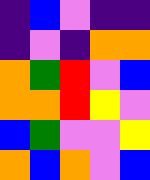[["indigo", "blue", "violet", "indigo", "indigo"], ["indigo", "violet", "indigo", "orange", "orange"], ["orange", "green", "red", "violet", "blue"], ["orange", "orange", "red", "yellow", "violet"], ["blue", "green", "violet", "violet", "yellow"], ["orange", "blue", "orange", "violet", "blue"]]